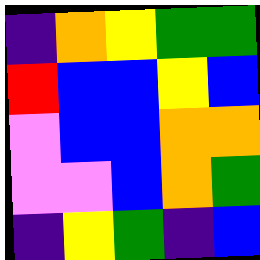[["indigo", "orange", "yellow", "green", "green"], ["red", "blue", "blue", "yellow", "blue"], ["violet", "blue", "blue", "orange", "orange"], ["violet", "violet", "blue", "orange", "green"], ["indigo", "yellow", "green", "indigo", "blue"]]